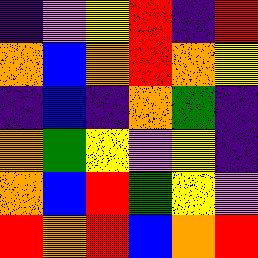[["indigo", "violet", "yellow", "red", "indigo", "red"], ["orange", "blue", "orange", "red", "orange", "yellow"], ["indigo", "blue", "indigo", "orange", "green", "indigo"], ["orange", "green", "yellow", "violet", "yellow", "indigo"], ["orange", "blue", "red", "green", "yellow", "violet"], ["red", "orange", "red", "blue", "orange", "red"]]